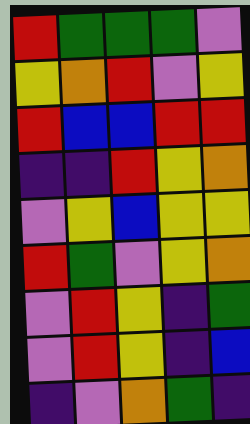[["red", "green", "green", "green", "violet"], ["yellow", "orange", "red", "violet", "yellow"], ["red", "blue", "blue", "red", "red"], ["indigo", "indigo", "red", "yellow", "orange"], ["violet", "yellow", "blue", "yellow", "yellow"], ["red", "green", "violet", "yellow", "orange"], ["violet", "red", "yellow", "indigo", "green"], ["violet", "red", "yellow", "indigo", "blue"], ["indigo", "violet", "orange", "green", "indigo"]]